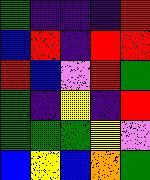[["green", "indigo", "indigo", "indigo", "red"], ["blue", "red", "indigo", "red", "red"], ["red", "blue", "violet", "red", "green"], ["green", "indigo", "yellow", "indigo", "red"], ["green", "green", "green", "yellow", "violet"], ["blue", "yellow", "blue", "orange", "green"]]